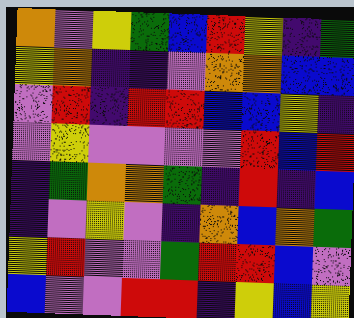[["orange", "violet", "yellow", "green", "blue", "red", "yellow", "indigo", "green"], ["yellow", "orange", "indigo", "indigo", "violet", "orange", "orange", "blue", "blue"], ["violet", "red", "indigo", "red", "red", "blue", "blue", "yellow", "indigo"], ["violet", "yellow", "violet", "violet", "violet", "violet", "red", "blue", "red"], ["indigo", "green", "orange", "orange", "green", "indigo", "red", "indigo", "blue"], ["indigo", "violet", "yellow", "violet", "indigo", "orange", "blue", "orange", "green"], ["yellow", "red", "violet", "violet", "green", "red", "red", "blue", "violet"], ["blue", "violet", "violet", "red", "red", "indigo", "yellow", "blue", "yellow"]]